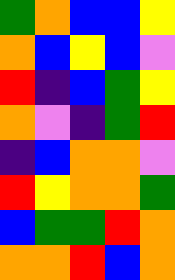[["green", "orange", "blue", "blue", "yellow"], ["orange", "blue", "yellow", "blue", "violet"], ["red", "indigo", "blue", "green", "yellow"], ["orange", "violet", "indigo", "green", "red"], ["indigo", "blue", "orange", "orange", "violet"], ["red", "yellow", "orange", "orange", "green"], ["blue", "green", "green", "red", "orange"], ["orange", "orange", "red", "blue", "orange"]]